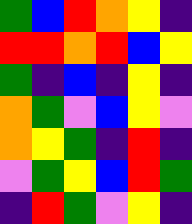[["green", "blue", "red", "orange", "yellow", "indigo"], ["red", "red", "orange", "red", "blue", "yellow"], ["green", "indigo", "blue", "indigo", "yellow", "indigo"], ["orange", "green", "violet", "blue", "yellow", "violet"], ["orange", "yellow", "green", "indigo", "red", "indigo"], ["violet", "green", "yellow", "blue", "red", "green"], ["indigo", "red", "green", "violet", "yellow", "indigo"]]